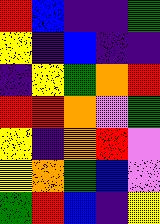[["red", "blue", "indigo", "indigo", "green"], ["yellow", "indigo", "blue", "indigo", "indigo"], ["indigo", "yellow", "green", "orange", "red"], ["red", "red", "orange", "violet", "green"], ["yellow", "indigo", "orange", "red", "violet"], ["yellow", "orange", "green", "blue", "violet"], ["green", "red", "blue", "indigo", "yellow"]]